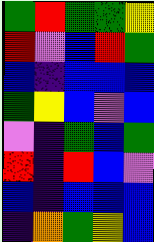[["green", "red", "green", "green", "yellow"], ["red", "violet", "blue", "red", "green"], ["blue", "indigo", "blue", "blue", "blue"], ["green", "yellow", "blue", "violet", "blue"], ["violet", "indigo", "green", "blue", "green"], ["red", "indigo", "red", "blue", "violet"], ["blue", "indigo", "blue", "blue", "blue"], ["indigo", "orange", "green", "yellow", "blue"]]